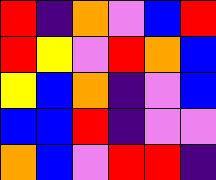[["red", "indigo", "orange", "violet", "blue", "red"], ["red", "yellow", "violet", "red", "orange", "blue"], ["yellow", "blue", "orange", "indigo", "violet", "blue"], ["blue", "blue", "red", "indigo", "violet", "violet"], ["orange", "blue", "violet", "red", "red", "indigo"]]